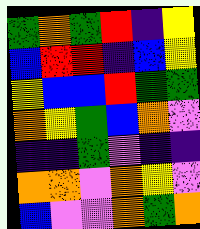[["green", "orange", "green", "red", "indigo", "yellow"], ["blue", "red", "red", "indigo", "blue", "yellow"], ["yellow", "blue", "blue", "red", "green", "green"], ["orange", "yellow", "green", "blue", "orange", "violet"], ["indigo", "indigo", "green", "violet", "indigo", "indigo"], ["orange", "orange", "violet", "orange", "yellow", "violet"], ["blue", "violet", "violet", "orange", "green", "orange"]]